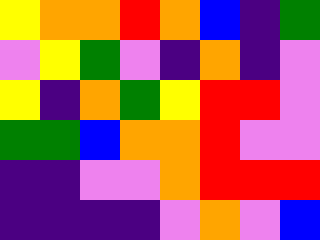[["yellow", "orange", "orange", "red", "orange", "blue", "indigo", "green"], ["violet", "yellow", "green", "violet", "indigo", "orange", "indigo", "violet"], ["yellow", "indigo", "orange", "green", "yellow", "red", "red", "violet"], ["green", "green", "blue", "orange", "orange", "red", "violet", "violet"], ["indigo", "indigo", "violet", "violet", "orange", "red", "red", "red"], ["indigo", "indigo", "indigo", "indigo", "violet", "orange", "violet", "blue"]]